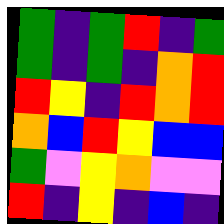[["green", "indigo", "green", "red", "indigo", "green"], ["green", "indigo", "green", "indigo", "orange", "red"], ["red", "yellow", "indigo", "red", "orange", "red"], ["orange", "blue", "red", "yellow", "blue", "blue"], ["green", "violet", "yellow", "orange", "violet", "violet"], ["red", "indigo", "yellow", "indigo", "blue", "indigo"]]